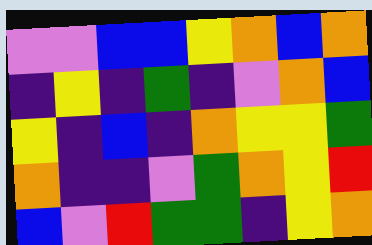[["violet", "violet", "blue", "blue", "yellow", "orange", "blue", "orange"], ["indigo", "yellow", "indigo", "green", "indigo", "violet", "orange", "blue"], ["yellow", "indigo", "blue", "indigo", "orange", "yellow", "yellow", "green"], ["orange", "indigo", "indigo", "violet", "green", "orange", "yellow", "red"], ["blue", "violet", "red", "green", "green", "indigo", "yellow", "orange"]]